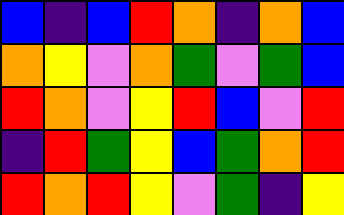[["blue", "indigo", "blue", "red", "orange", "indigo", "orange", "blue"], ["orange", "yellow", "violet", "orange", "green", "violet", "green", "blue"], ["red", "orange", "violet", "yellow", "red", "blue", "violet", "red"], ["indigo", "red", "green", "yellow", "blue", "green", "orange", "red"], ["red", "orange", "red", "yellow", "violet", "green", "indigo", "yellow"]]